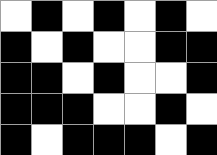[["white", "black", "white", "black", "white", "black", "white"], ["black", "white", "black", "white", "white", "black", "black"], ["black", "black", "white", "black", "white", "white", "black"], ["black", "black", "black", "white", "white", "black", "white"], ["black", "white", "black", "black", "black", "white", "black"]]